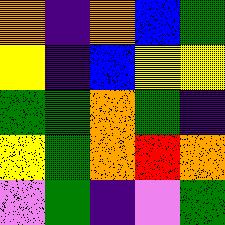[["orange", "indigo", "orange", "blue", "green"], ["yellow", "indigo", "blue", "yellow", "yellow"], ["green", "green", "orange", "green", "indigo"], ["yellow", "green", "orange", "red", "orange"], ["violet", "green", "indigo", "violet", "green"]]